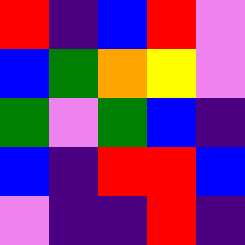[["red", "indigo", "blue", "red", "violet"], ["blue", "green", "orange", "yellow", "violet"], ["green", "violet", "green", "blue", "indigo"], ["blue", "indigo", "red", "red", "blue"], ["violet", "indigo", "indigo", "red", "indigo"]]